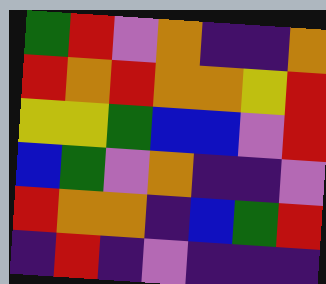[["green", "red", "violet", "orange", "indigo", "indigo", "orange"], ["red", "orange", "red", "orange", "orange", "yellow", "red"], ["yellow", "yellow", "green", "blue", "blue", "violet", "red"], ["blue", "green", "violet", "orange", "indigo", "indigo", "violet"], ["red", "orange", "orange", "indigo", "blue", "green", "red"], ["indigo", "red", "indigo", "violet", "indigo", "indigo", "indigo"]]